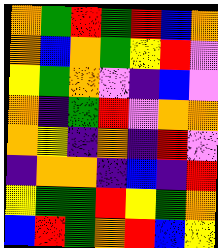[["orange", "green", "red", "green", "red", "blue", "orange"], ["orange", "blue", "orange", "green", "yellow", "red", "violet"], ["yellow", "green", "orange", "violet", "indigo", "blue", "violet"], ["orange", "indigo", "green", "red", "violet", "orange", "orange"], ["orange", "yellow", "indigo", "orange", "indigo", "red", "violet"], ["indigo", "orange", "orange", "indigo", "blue", "indigo", "red"], ["yellow", "green", "green", "red", "yellow", "green", "orange"], ["blue", "red", "green", "orange", "red", "blue", "yellow"]]